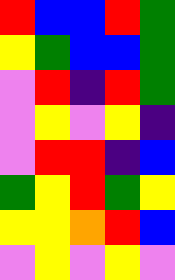[["red", "blue", "blue", "red", "green"], ["yellow", "green", "blue", "blue", "green"], ["violet", "red", "indigo", "red", "green"], ["violet", "yellow", "violet", "yellow", "indigo"], ["violet", "red", "red", "indigo", "blue"], ["green", "yellow", "red", "green", "yellow"], ["yellow", "yellow", "orange", "red", "blue"], ["violet", "yellow", "violet", "yellow", "violet"]]